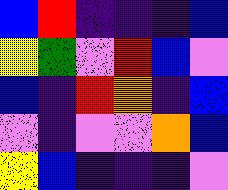[["blue", "red", "indigo", "indigo", "indigo", "blue"], ["yellow", "green", "violet", "red", "blue", "violet"], ["blue", "indigo", "red", "orange", "indigo", "blue"], ["violet", "indigo", "violet", "violet", "orange", "blue"], ["yellow", "blue", "indigo", "indigo", "indigo", "violet"]]